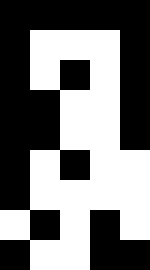[["black", "black", "black", "black", "black"], ["black", "white", "white", "white", "black"], ["black", "white", "black", "white", "black"], ["black", "black", "white", "white", "black"], ["black", "black", "white", "white", "black"], ["black", "white", "black", "white", "white"], ["black", "white", "white", "white", "white"], ["white", "black", "white", "black", "white"], ["black", "white", "white", "black", "black"]]